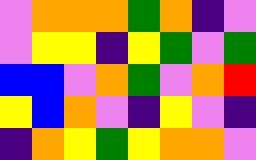[["violet", "orange", "orange", "orange", "green", "orange", "indigo", "violet"], ["violet", "yellow", "yellow", "indigo", "yellow", "green", "violet", "green"], ["blue", "blue", "violet", "orange", "green", "violet", "orange", "red"], ["yellow", "blue", "orange", "violet", "indigo", "yellow", "violet", "indigo"], ["indigo", "orange", "yellow", "green", "yellow", "orange", "orange", "violet"]]